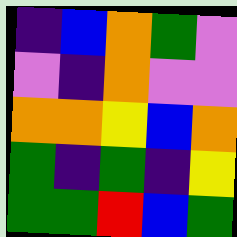[["indigo", "blue", "orange", "green", "violet"], ["violet", "indigo", "orange", "violet", "violet"], ["orange", "orange", "yellow", "blue", "orange"], ["green", "indigo", "green", "indigo", "yellow"], ["green", "green", "red", "blue", "green"]]